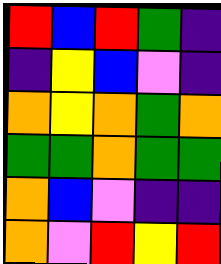[["red", "blue", "red", "green", "indigo"], ["indigo", "yellow", "blue", "violet", "indigo"], ["orange", "yellow", "orange", "green", "orange"], ["green", "green", "orange", "green", "green"], ["orange", "blue", "violet", "indigo", "indigo"], ["orange", "violet", "red", "yellow", "red"]]